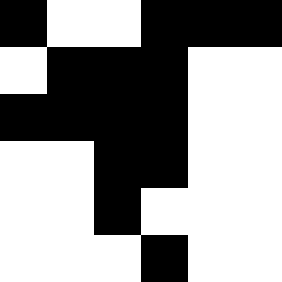[["black", "white", "white", "black", "black", "black"], ["white", "black", "black", "black", "white", "white"], ["black", "black", "black", "black", "white", "white"], ["white", "white", "black", "black", "white", "white"], ["white", "white", "black", "white", "white", "white"], ["white", "white", "white", "black", "white", "white"]]